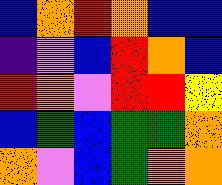[["blue", "orange", "red", "orange", "blue", "blue"], ["indigo", "violet", "blue", "red", "orange", "blue"], ["red", "orange", "violet", "red", "red", "yellow"], ["blue", "green", "blue", "green", "green", "orange"], ["orange", "violet", "blue", "green", "orange", "orange"]]